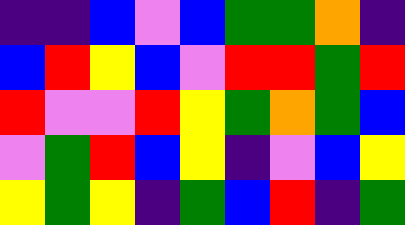[["indigo", "indigo", "blue", "violet", "blue", "green", "green", "orange", "indigo"], ["blue", "red", "yellow", "blue", "violet", "red", "red", "green", "red"], ["red", "violet", "violet", "red", "yellow", "green", "orange", "green", "blue"], ["violet", "green", "red", "blue", "yellow", "indigo", "violet", "blue", "yellow"], ["yellow", "green", "yellow", "indigo", "green", "blue", "red", "indigo", "green"]]